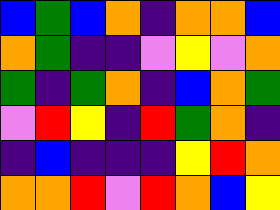[["blue", "green", "blue", "orange", "indigo", "orange", "orange", "blue"], ["orange", "green", "indigo", "indigo", "violet", "yellow", "violet", "orange"], ["green", "indigo", "green", "orange", "indigo", "blue", "orange", "green"], ["violet", "red", "yellow", "indigo", "red", "green", "orange", "indigo"], ["indigo", "blue", "indigo", "indigo", "indigo", "yellow", "red", "orange"], ["orange", "orange", "red", "violet", "red", "orange", "blue", "yellow"]]